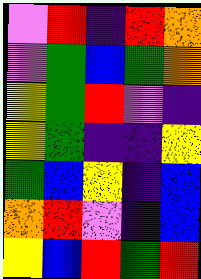[["violet", "red", "indigo", "red", "orange"], ["violet", "green", "blue", "green", "orange"], ["yellow", "green", "red", "violet", "indigo"], ["yellow", "green", "indigo", "indigo", "yellow"], ["green", "blue", "yellow", "indigo", "blue"], ["orange", "red", "violet", "indigo", "blue"], ["yellow", "blue", "red", "green", "red"]]